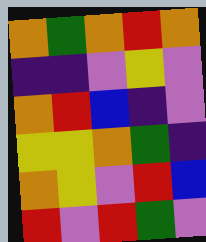[["orange", "green", "orange", "red", "orange"], ["indigo", "indigo", "violet", "yellow", "violet"], ["orange", "red", "blue", "indigo", "violet"], ["yellow", "yellow", "orange", "green", "indigo"], ["orange", "yellow", "violet", "red", "blue"], ["red", "violet", "red", "green", "violet"]]